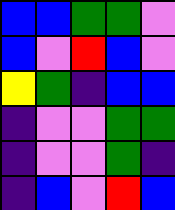[["blue", "blue", "green", "green", "violet"], ["blue", "violet", "red", "blue", "violet"], ["yellow", "green", "indigo", "blue", "blue"], ["indigo", "violet", "violet", "green", "green"], ["indigo", "violet", "violet", "green", "indigo"], ["indigo", "blue", "violet", "red", "blue"]]